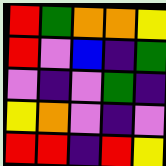[["red", "green", "orange", "orange", "yellow"], ["red", "violet", "blue", "indigo", "green"], ["violet", "indigo", "violet", "green", "indigo"], ["yellow", "orange", "violet", "indigo", "violet"], ["red", "red", "indigo", "red", "yellow"]]